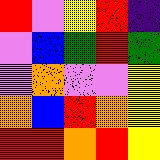[["red", "violet", "yellow", "red", "indigo"], ["violet", "blue", "green", "red", "green"], ["violet", "orange", "violet", "violet", "yellow"], ["orange", "blue", "red", "orange", "yellow"], ["red", "red", "orange", "red", "yellow"]]